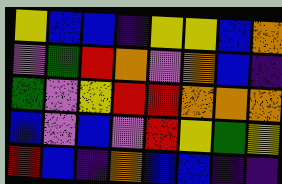[["yellow", "blue", "blue", "indigo", "yellow", "yellow", "blue", "orange"], ["violet", "green", "red", "orange", "violet", "orange", "blue", "indigo"], ["green", "violet", "yellow", "red", "red", "orange", "orange", "orange"], ["blue", "violet", "blue", "violet", "red", "yellow", "green", "yellow"], ["red", "blue", "indigo", "orange", "blue", "blue", "indigo", "indigo"]]